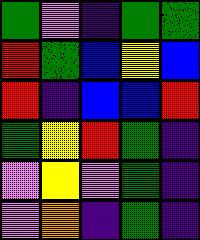[["green", "violet", "indigo", "green", "green"], ["red", "green", "blue", "yellow", "blue"], ["red", "indigo", "blue", "blue", "red"], ["green", "yellow", "red", "green", "indigo"], ["violet", "yellow", "violet", "green", "indigo"], ["violet", "orange", "indigo", "green", "indigo"]]